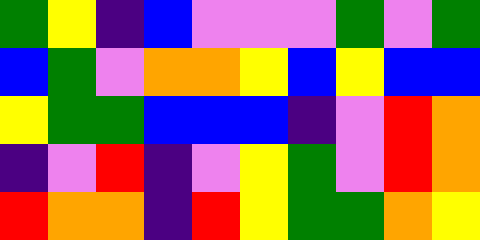[["green", "yellow", "indigo", "blue", "violet", "violet", "violet", "green", "violet", "green"], ["blue", "green", "violet", "orange", "orange", "yellow", "blue", "yellow", "blue", "blue"], ["yellow", "green", "green", "blue", "blue", "blue", "indigo", "violet", "red", "orange"], ["indigo", "violet", "red", "indigo", "violet", "yellow", "green", "violet", "red", "orange"], ["red", "orange", "orange", "indigo", "red", "yellow", "green", "green", "orange", "yellow"]]